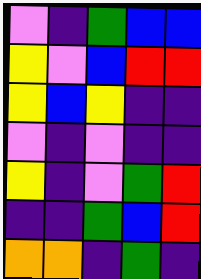[["violet", "indigo", "green", "blue", "blue"], ["yellow", "violet", "blue", "red", "red"], ["yellow", "blue", "yellow", "indigo", "indigo"], ["violet", "indigo", "violet", "indigo", "indigo"], ["yellow", "indigo", "violet", "green", "red"], ["indigo", "indigo", "green", "blue", "red"], ["orange", "orange", "indigo", "green", "indigo"]]